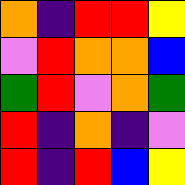[["orange", "indigo", "red", "red", "yellow"], ["violet", "red", "orange", "orange", "blue"], ["green", "red", "violet", "orange", "green"], ["red", "indigo", "orange", "indigo", "violet"], ["red", "indigo", "red", "blue", "yellow"]]